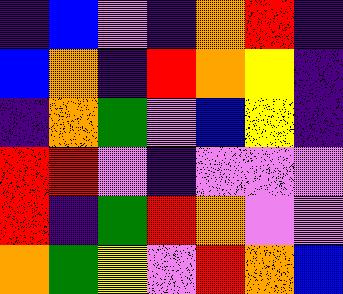[["indigo", "blue", "violet", "indigo", "orange", "red", "indigo"], ["blue", "orange", "indigo", "red", "orange", "yellow", "indigo"], ["indigo", "orange", "green", "violet", "blue", "yellow", "indigo"], ["red", "red", "violet", "indigo", "violet", "violet", "violet"], ["red", "indigo", "green", "red", "orange", "violet", "violet"], ["orange", "green", "yellow", "violet", "red", "orange", "blue"]]